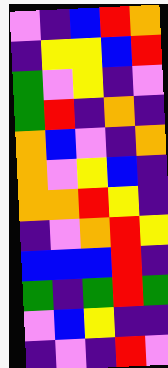[["violet", "indigo", "blue", "red", "orange"], ["indigo", "yellow", "yellow", "blue", "red"], ["green", "violet", "yellow", "indigo", "violet"], ["green", "red", "indigo", "orange", "indigo"], ["orange", "blue", "violet", "indigo", "orange"], ["orange", "violet", "yellow", "blue", "indigo"], ["orange", "orange", "red", "yellow", "indigo"], ["indigo", "violet", "orange", "red", "yellow"], ["blue", "blue", "blue", "red", "indigo"], ["green", "indigo", "green", "red", "green"], ["violet", "blue", "yellow", "indigo", "indigo"], ["indigo", "violet", "indigo", "red", "violet"]]